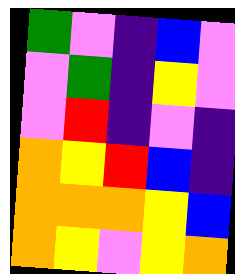[["green", "violet", "indigo", "blue", "violet"], ["violet", "green", "indigo", "yellow", "violet"], ["violet", "red", "indigo", "violet", "indigo"], ["orange", "yellow", "red", "blue", "indigo"], ["orange", "orange", "orange", "yellow", "blue"], ["orange", "yellow", "violet", "yellow", "orange"]]